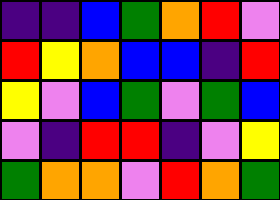[["indigo", "indigo", "blue", "green", "orange", "red", "violet"], ["red", "yellow", "orange", "blue", "blue", "indigo", "red"], ["yellow", "violet", "blue", "green", "violet", "green", "blue"], ["violet", "indigo", "red", "red", "indigo", "violet", "yellow"], ["green", "orange", "orange", "violet", "red", "orange", "green"]]